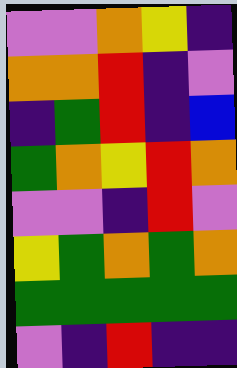[["violet", "violet", "orange", "yellow", "indigo"], ["orange", "orange", "red", "indigo", "violet"], ["indigo", "green", "red", "indigo", "blue"], ["green", "orange", "yellow", "red", "orange"], ["violet", "violet", "indigo", "red", "violet"], ["yellow", "green", "orange", "green", "orange"], ["green", "green", "green", "green", "green"], ["violet", "indigo", "red", "indigo", "indigo"]]